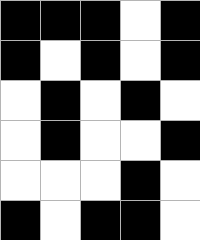[["black", "black", "black", "white", "black"], ["black", "white", "black", "white", "black"], ["white", "black", "white", "black", "white"], ["white", "black", "white", "white", "black"], ["white", "white", "white", "black", "white"], ["black", "white", "black", "black", "white"]]